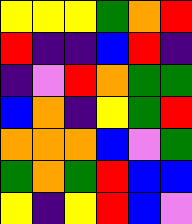[["yellow", "yellow", "yellow", "green", "orange", "red"], ["red", "indigo", "indigo", "blue", "red", "indigo"], ["indigo", "violet", "red", "orange", "green", "green"], ["blue", "orange", "indigo", "yellow", "green", "red"], ["orange", "orange", "orange", "blue", "violet", "green"], ["green", "orange", "green", "red", "blue", "blue"], ["yellow", "indigo", "yellow", "red", "blue", "violet"]]